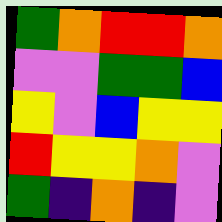[["green", "orange", "red", "red", "orange"], ["violet", "violet", "green", "green", "blue"], ["yellow", "violet", "blue", "yellow", "yellow"], ["red", "yellow", "yellow", "orange", "violet"], ["green", "indigo", "orange", "indigo", "violet"]]